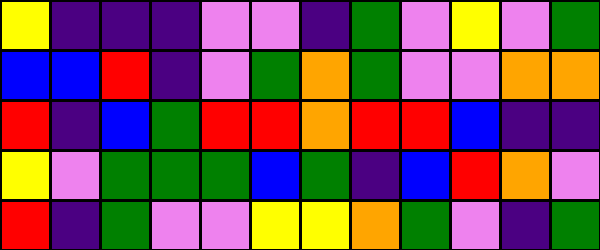[["yellow", "indigo", "indigo", "indigo", "violet", "violet", "indigo", "green", "violet", "yellow", "violet", "green"], ["blue", "blue", "red", "indigo", "violet", "green", "orange", "green", "violet", "violet", "orange", "orange"], ["red", "indigo", "blue", "green", "red", "red", "orange", "red", "red", "blue", "indigo", "indigo"], ["yellow", "violet", "green", "green", "green", "blue", "green", "indigo", "blue", "red", "orange", "violet"], ["red", "indigo", "green", "violet", "violet", "yellow", "yellow", "orange", "green", "violet", "indigo", "green"]]